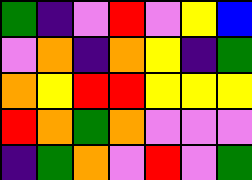[["green", "indigo", "violet", "red", "violet", "yellow", "blue"], ["violet", "orange", "indigo", "orange", "yellow", "indigo", "green"], ["orange", "yellow", "red", "red", "yellow", "yellow", "yellow"], ["red", "orange", "green", "orange", "violet", "violet", "violet"], ["indigo", "green", "orange", "violet", "red", "violet", "green"]]